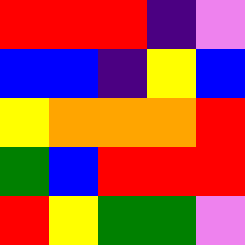[["red", "red", "red", "indigo", "violet"], ["blue", "blue", "indigo", "yellow", "blue"], ["yellow", "orange", "orange", "orange", "red"], ["green", "blue", "red", "red", "red"], ["red", "yellow", "green", "green", "violet"]]